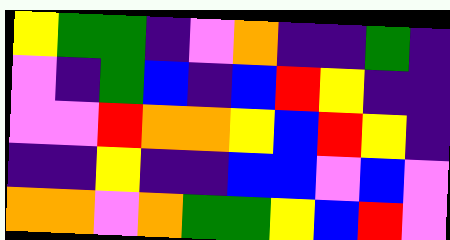[["yellow", "green", "green", "indigo", "violet", "orange", "indigo", "indigo", "green", "indigo"], ["violet", "indigo", "green", "blue", "indigo", "blue", "red", "yellow", "indigo", "indigo"], ["violet", "violet", "red", "orange", "orange", "yellow", "blue", "red", "yellow", "indigo"], ["indigo", "indigo", "yellow", "indigo", "indigo", "blue", "blue", "violet", "blue", "violet"], ["orange", "orange", "violet", "orange", "green", "green", "yellow", "blue", "red", "violet"]]